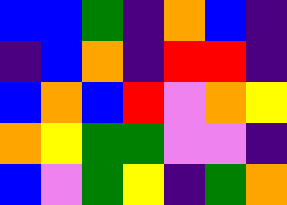[["blue", "blue", "green", "indigo", "orange", "blue", "indigo"], ["indigo", "blue", "orange", "indigo", "red", "red", "indigo"], ["blue", "orange", "blue", "red", "violet", "orange", "yellow"], ["orange", "yellow", "green", "green", "violet", "violet", "indigo"], ["blue", "violet", "green", "yellow", "indigo", "green", "orange"]]